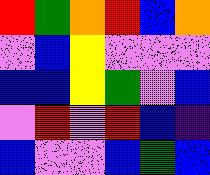[["red", "green", "orange", "red", "blue", "orange"], ["violet", "blue", "yellow", "violet", "violet", "violet"], ["blue", "blue", "yellow", "green", "violet", "blue"], ["violet", "red", "violet", "red", "blue", "indigo"], ["blue", "violet", "violet", "blue", "green", "blue"]]